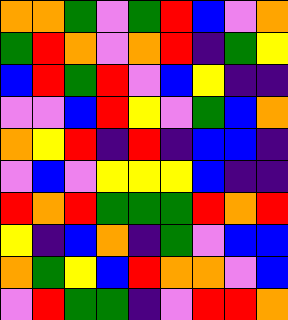[["orange", "orange", "green", "violet", "green", "red", "blue", "violet", "orange"], ["green", "red", "orange", "violet", "orange", "red", "indigo", "green", "yellow"], ["blue", "red", "green", "red", "violet", "blue", "yellow", "indigo", "indigo"], ["violet", "violet", "blue", "red", "yellow", "violet", "green", "blue", "orange"], ["orange", "yellow", "red", "indigo", "red", "indigo", "blue", "blue", "indigo"], ["violet", "blue", "violet", "yellow", "yellow", "yellow", "blue", "indigo", "indigo"], ["red", "orange", "red", "green", "green", "green", "red", "orange", "red"], ["yellow", "indigo", "blue", "orange", "indigo", "green", "violet", "blue", "blue"], ["orange", "green", "yellow", "blue", "red", "orange", "orange", "violet", "blue"], ["violet", "red", "green", "green", "indigo", "violet", "red", "red", "orange"]]